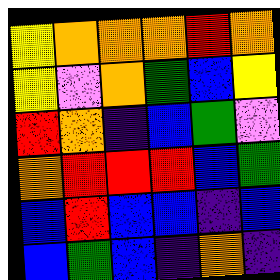[["yellow", "orange", "orange", "orange", "red", "orange"], ["yellow", "violet", "orange", "green", "blue", "yellow"], ["red", "orange", "indigo", "blue", "green", "violet"], ["orange", "red", "red", "red", "blue", "green"], ["blue", "red", "blue", "blue", "indigo", "blue"], ["blue", "green", "blue", "indigo", "orange", "indigo"]]